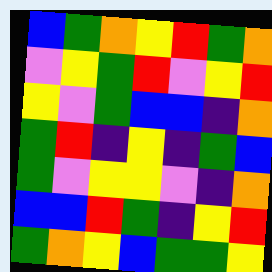[["blue", "green", "orange", "yellow", "red", "green", "orange"], ["violet", "yellow", "green", "red", "violet", "yellow", "red"], ["yellow", "violet", "green", "blue", "blue", "indigo", "orange"], ["green", "red", "indigo", "yellow", "indigo", "green", "blue"], ["green", "violet", "yellow", "yellow", "violet", "indigo", "orange"], ["blue", "blue", "red", "green", "indigo", "yellow", "red"], ["green", "orange", "yellow", "blue", "green", "green", "yellow"]]